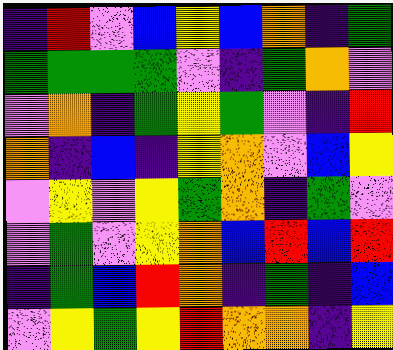[["indigo", "red", "violet", "blue", "yellow", "blue", "orange", "indigo", "green"], ["green", "green", "green", "green", "violet", "indigo", "green", "orange", "violet"], ["violet", "orange", "indigo", "green", "yellow", "green", "violet", "indigo", "red"], ["orange", "indigo", "blue", "indigo", "yellow", "orange", "violet", "blue", "yellow"], ["violet", "yellow", "violet", "yellow", "green", "orange", "indigo", "green", "violet"], ["violet", "green", "violet", "yellow", "orange", "blue", "red", "blue", "red"], ["indigo", "green", "blue", "red", "orange", "indigo", "green", "indigo", "blue"], ["violet", "yellow", "green", "yellow", "red", "orange", "orange", "indigo", "yellow"]]